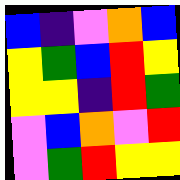[["blue", "indigo", "violet", "orange", "blue"], ["yellow", "green", "blue", "red", "yellow"], ["yellow", "yellow", "indigo", "red", "green"], ["violet", "blue", "orange", "violet", "red"], ["violet", "green", "red", "yellow", "yellow"]]